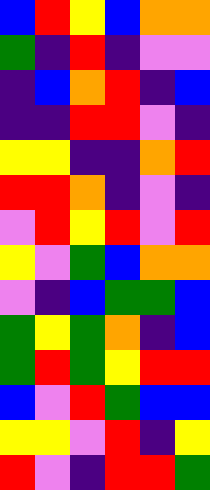[["blue", "red", "yellow", "blue", "orange", "orange"], ["green", "indigo", "red", "indigo", "violet", "violet"], ["indigo", "blue", "orange", "red", "indigo", "blue"], ["indigo", "indigo", "red", "red", "violet", "indigo"], ["yellow", "yellow", "indigo", "indigo", "orange", "red"], ["red", "red", "orange", "indigo", "violet", "indigo"], ["violet", "red", "yellow", "red", "violet", "red"], ["yellow", "violet", "green", "blue", "orange", "orange"], ["violet", "indigo", "blue", "green", "green", "blue"], ["green", "yellow", "green", "orange", "indigo", "blue"], ["green", "red", "green", "yellow", "red", "red"], ["blue", "violet", "red", "green", "blue", "blue"], ["yellow", "yellow", "violet", "red", "indigo", "yellow"], ["red", "violet", "indigo", "red", "red", "green"]]